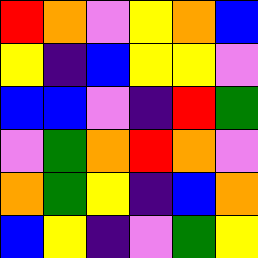[["red", "orange", "violet", "yellow", "orange", "blue"], ["yellow", "indigo", "blue", "yellow", "yellow", "violet"], ["blue", "blue", "violet", "indigo", "red", "green"], ["violet", "green", "orange", "red", "orange", "violet"], ["orange", "green", "yellow", "indigo", "blue", "orange"], ["blue", "yellow", "indigo", "violet", "green", "yellow"]]